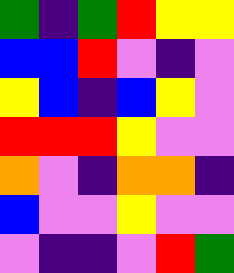[["green", "indigo", "green", "red", "yellow", "yellow"], ["blue", "blue", "red", "violet", "indigo", "violet"], ["yellow", "blue", "indigo", "blue", "yellow", "violet"], ["red", "red", "red", "yellow", "violet", "violet"], ["orange", "violet", "indigo", "orange", "orange", "indigo"], ["blue", "violet", "violet", "yellow", "violet", "violet"], ["violet", "indigo", "indigo", "violet", "red", "green"]]